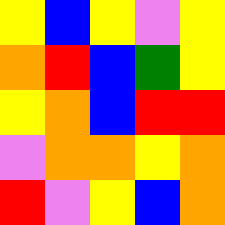[["yellow", "blue", "yellow", "violet", "yellow"], ["orange", "red", "blue", "green", "yellow"], ["yellow", "orange", "blue", "red", "red"], ["violet", "orange", "orange", "yellow", "orange"], ["red", "violet", "yellow", "blue", "orange"]]